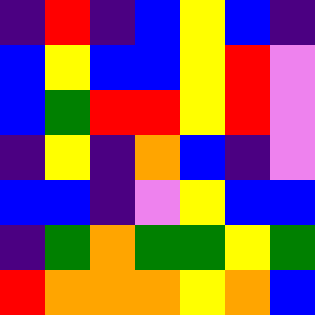[["indigo", "red", "indigo", "blue", "yellow", "blue", "indigo"], ["blue", "yellow", "blue", "blue", "yellow", "red", "violet"], ["blue", "green", "red", "red", "yellow", "red", "violet"], ["indigo", "yellow", "indigo", "orange", "blue", "indigo", "violet"], ["blue", "blue", "indigo", "violet", "yellow", "blue", "blue"], ["indigo", "green", "orange", "green", "green", "yellow", "green"], ["red", "orange", "orange", "orange", "yellow", "orange", "blue"]]